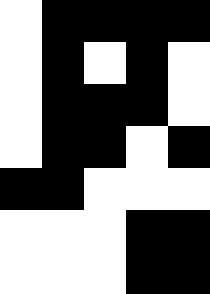[["white", "black", "black", "black", "black"], ["white", "black", "white", "black", "white"], ["white", "black", "black", "black", "white"], ["white", "black", "black", "white", "black"], ["black", "black", "white", "white", "white"], ["white", "white", "white", "black", "black"], ["white", "white", "white", "black", "black"]]